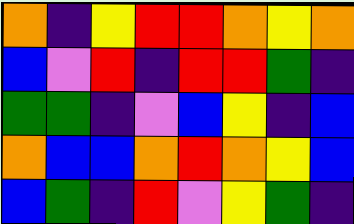[["orange", "indigo", "yellow", "red", "red", "orange", "yellow", "orange"], ["blue", "violet", "red", "indigo", "red", "red", "green", "indigo"], ["green", "green", "indigo", "violet", "blue", "yellow", "indigo", "blue"], ["orange", "blue", "blue", "orange", "red", "orange", "yellow", "blue"], ["blue", "green", "indigo", "red", "violet", "yellow", "green", "indigo"]]